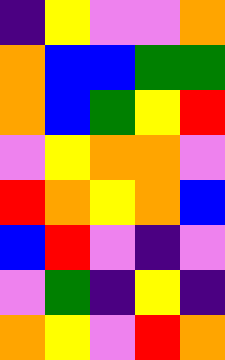[["indigo", "yellow", "violet", "violet", "orange"], ["orange", "blue", "blue", "green", "green"], ["orange", "blue", "green", "yellow", "red"], ["violet", "yellow", "orange", "orange", "violet"], ["red", "orange", "yellow", "orange", "blue"], ["blue", "red", "violet", "indigo", "violet"], ["violet", "green", "indigo", "yellow", "indigo"], ["orange", "yellow", "violet", "red", "orange"]]